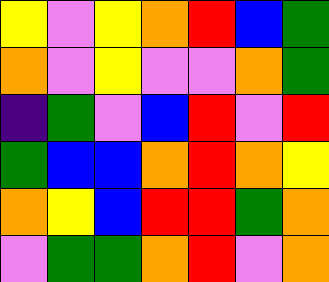[["yellow", "violet", "yellow", "orange", "red", "blue", "green"], ["orange", "violet", "yellow", "violet", "violet", "orange", "green"], ["indigo", "green", "violet", "blue", "red", "violet", "red"], ["green", "blue", "blue", "orange", "red", "orange", "yellow"], ["orange", "yellow", "blue", "red", "red", "green", "orange"], ["violet", "green", "green", "orange", "red", "violet", "orange"]]